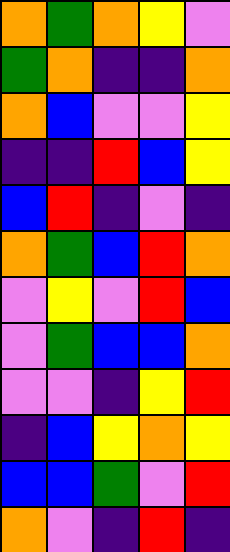[["orange", "green", "orange", "yellow", "violet"], ["green", "orange", "indigo", "indigo", "orange"], ["orange", "blue", "violet", "violet", "yellow"], ["indigo", "indigo", "red", "blue", "yellow"], ["blue", "red", "indigo", "violet", "indigo"], ["orange", "green", "blue", "red", "orange"], ["violet", "yellow", "violet", "red", "blue"], ["violet", "green", "blue", "blue", "orange"], ["violet", "violet", "indigo", "yellow", "red"], ["indigo", "blue", "yellow", "orange", "yellow"], ["blue", "blue", "green", "violet", "red"], ["orange", "violet", "indigo", "red", "indigo"]]